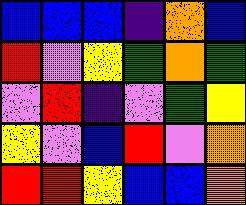[["blue", "blue", "blue", "indigo", "orange", "blue"], ["red", "violet", "yellow", "green", "orange", "green"], ["violet", "red", "indigo", "violet", "green", "yellow"], ["yellow", "violet", "blue", "red", "violet", "orange"], ["red", "red", "yellow", "blue", "blue", "orange"]]